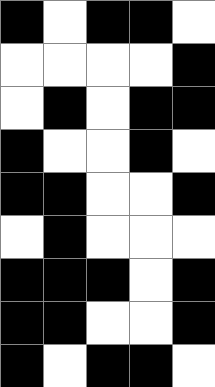[["black", "white", "black", "black", "white"], ["white", "white", "white", "white", "black"], ["white", "black", "white", "black", "black"], ["black", "white", "white", "black", "white"], ["black", "black", "white", "white", "black"], ["white", "black", "white", "white", "white"], ["black", "black", "black", "white", "black"], ["black", "black", "white", "white", "black"], ["black", "white", "black", "black", "white"]]